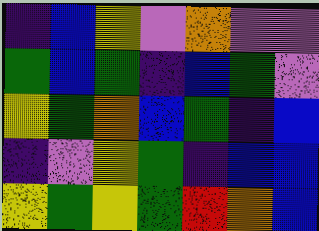[["indigo", "blue", "yellow", "violet", "orange", "violet", "violet"], ["green", "blue", "green", "indigo", "blue", "green", "violet"], ["yellow", "green", "orange", "blue", "green", "indigo", "blue"], ["indigo", "violet", "yellow", "green", "indigo", "blue", "blue"], ["yellow", "green", "yellow", "green", "red", "orange", "blue"]]